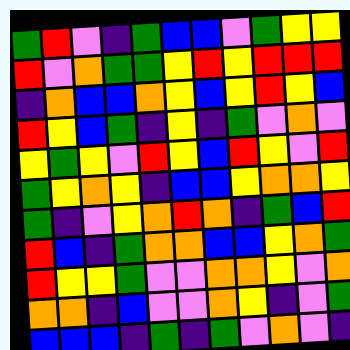[["green", "red", "violet", "indigo", "green", "blue", "blue", "violet", "green", "yellow", "yellow"], ["red", "violet", "orange", "green", "green", "yellow", "red", "yellow", "red", "red", "red"], ["indigo", "orange", "blue", "blue", "orange", "yellow", "blue", "yellow", "red", "yellow", "blue"], ["red", "yellow", "blue", "green", "indigo", "yellow", "indigo", "green", "violet", "orange", "violet"], ["yellow", "green", "yellow", "violet", "red", "yellow", "blue", "red", "yellow", "violet", "red"], ["green", "yellow", "orange", "yellow", "indigo", "blue", "blue", "yellow", "orange", "orange", "yellow"], ["green", "indigo", "violet", "yellow", "orange", "red", "orange", "indigo", "green", "blue", "red"], ["red", "blue", "indigo", "green", "orange", "orange", "blue", "blue", "yellow", "orange", "green"], ["red", "yellow", "yellow", "green", "violet", "violet", "orange", "orange", "yellow", "violet", "orange"], ["orange", "orange", "indigo", "blue", "violet", "violet", "orange", "yellow", "indigo", "violet", "green"], ["blue", "blue", "blue", "indigo", "green", "indigo", "green", "violet", "orange", "violet", "indigo"]]